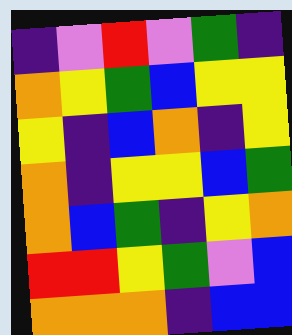[["indigo", "violet", "red", "violet", "green", "indigo"], ["orange", "yellow", "green", "blue", "yellow", "yellow"], ["yellow", "indigo", "blue", "orange", "indigo", "yellow"], ["orange", "indigo", "yellow", "yellow", "blue", "green"], ["orange", "blue", "green", "indigo", "yellow", "orange"], ["red", "red", "yellow", "green", "violet", "blue"], ["orange", "orange", "orange", "indigo", "blue", "blue"]]